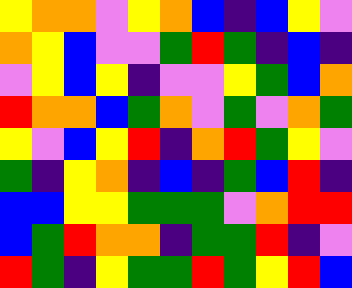[["yellow", "orange", "orange", "violet", "yellow", "orange", "blue", "indigo", "blue", "yellow", "violet"], ["orange", "yellow", "blue", "violet", "violet", "green", "red", "green", "indigo", "blue", "indigo"], ["violet", "yellow", "blue", "yellow", "indigo", "violet", "violet", "yellow", "green", "blue", "orange"], ["red", "orange", "orange", "blue", "green", "orange", "violet", "green", "violet", "orange", "green"], ["yellow", "violet", "blue", "yellow", "red", "indigo", "orange", "red", "green", "yellow", "violet"], ["green", "indigo", "yellow", "orange", "indigo", "blue", "indigo", "green", "blue", "red", "indigo"], ["blue", "blue", "yellow", "yellow", "green", "green", "green", "violet", "orange", "red", "red"], ["blue", "green", "red", "orange", "orange", "indigo", "green", "green", "red", "indigo", "violet"], ["red", "green", "indigo", "yellow", "green", "green", "red", "green", "yellow", "red", "blue"]]